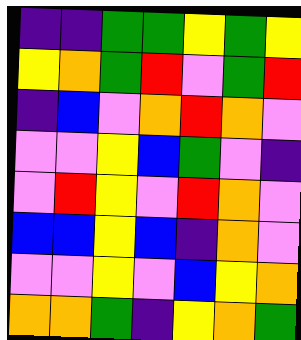[["indigo", "indigo", "green", "green", "yellow", "green", "yellow"], ["yellow", "orange", "green", "red", "violet", "green", "red"], ["indigo", "blue", "violet", "orange", "red", "orange", "violet"], ["violet", "violet", "yellow", "blue", "green", "violet", "indigo"], ["violet", "red", "yellow", "violet", "red", "orange", "violet"], ["blue", "blue", "yellow", "blue", "indigo", "orange", "violet"], ["violet", "violet", "yellow", "violet", "blue", "yellow", "orange"], ["orange", "orange", "green", "indigo", "yellow", "orange", "green"]]